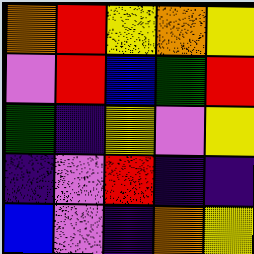[["orange", "red", "yellow", "orange", "yellow"], ["violet", "red", "blue", "green", "red"], ["green", "indigo", "yellow", "violet", "yellow"], ["indigo", "violet", "red", "indigo", "indigo"], ["blue", "violet", "indigo", "orange", "yellow"]]